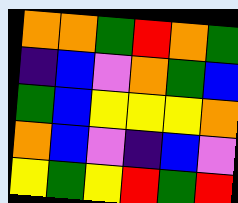[["orange", "orange", "green", "red", "orange", "green"], ["indigo", "blue", "violet", "orange", "green", "blue"], ["green", "blue", "yellow", "yellow", "yellow", "orange"], ["orange", "blue", "violet", "indigo", "blue", "violet"], ["yellow", "green", "yellow", "red", "green", "red"]]